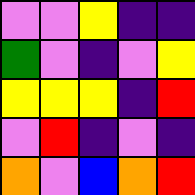[["violet", "violet", "yellow", "indigo", "indigo"], ["green", "violet", "indigo", "violet", "yellow"], ["yellow", "yellow", "yellow", "indigo", "red"], ["violet", "red", "indigo", "violet", "indigo"], ["orange", "violet", "blue", "orange", "red"]]